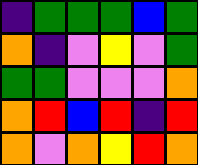[["indigo", "green", "green", "green", "blue", "green"], ["orange", "indigo", "violet", "yellow", "violet", "green"], ["green", "green", "violet", "violet", "violet", "orange"], ["orange", "red", "blue", "red", "indigo", "red"], ["orange", "violet", "orange", "yellow", "red", "orange"]]